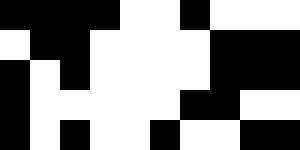[["black", "black", "black", "black", "white", "white", "black", "white", "white", "white"], ["white", "black", "black", "white", "white", "white", "white", "black", "black", "black"], ["black", "white", "black", "white", "white", "white", "white", "black", "black", "black"], ["black", "white", "white", "white", "white", "white", "black", "black", "white", "white"], ["black", "white", "black", "white", "white", "black", "white", "white", "black", "black"]]